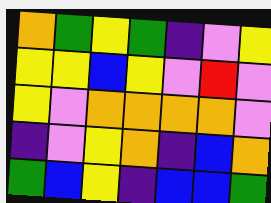[["orange", "green", "yellow", "green", "indigo", "violet", "yellow"], ["yellow", "yellow", "blue", "yellow", "violet", "red", "violet"], ["yellow", "violet", "orange", "orange", "orange", "orange", "violet"], ["indigo", "violet", "yellow", "orange", "indigo", "blue", "orange"], ["green", "blue", "yellow", "indigo", "blue", "blue", "green"]]